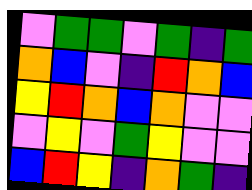[["violet", "green", "green", "violet", "green", "indigo", "green"], ["orange", "blue", "violet", "indigo", "red", "orange", "blue"], ["yellow", "red", "orange", "blue", "orange", "violet", "violet"], ["violet", "yellow", "violet", "green", "yellow", "violet", "violet"], ["blue", "red", "yellow", "indigo", "orange", "green", "indigo"]]